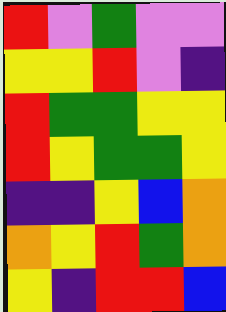[["red", "violet", "green", "violet", "violet"], ["yellow", "yellow", "red", "violet", "indigo"], ["red", "green", "green", "yellow", "yellow"], ["red", "yellow", "green", "green", "yellow"], ["indigo", "indigo", "yellow", "blue", "orange"], ["orange", "yellow", "red", "green", "orange"], ["yellow", "indigo", "red", "red", "blue"]]